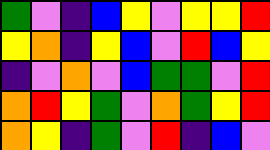[["green", "violet", "indigo", "blue", "yellow", "violet", "yellow", "yellow", "red"], ["yellow", "orange", "indigo", "yellow", "blue", "violet", "red", "blue", "yellow"], ["indigo", "violet", "orange", "violet", "blue", "green", "green", "violet", "red"], ["orange", "red", "yellow", "green", "violet", "orange", "green", "yellow", "red"], ["orange", "yellow", "indigo", "green", "violet", "red", "indigo", "blue", "violet"]]